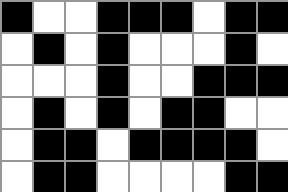[["black", "white", "white", "black", "black", "black", "white", "black", "black"], ["white", "black", "white", "black", "white", "white", "white", "black", "white"], ["white", "white", "white", "black", "white", "white", "black", "black", "black"], ["white", "black", "white", "black", "white", "black", "black", "white", "white"], ["white", "black", "black", "white", "black", "black", "black", "black", "white"], ["white", "black", "black", "white", "white", "white", "white", "black", "black"]]